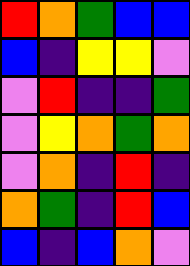[["red", "orange", "green", "blue", "blue"], ["blue", "indigo", "yellow", "yellow", "violet"], ["violet", "red", "indigo", "indigo", "green"], ["violet", "yellow", "orange", "green", "orange"], ["violet", "orange", "indigo", "red", "indigo"], ["orange", "green", "indigo", "red", "blue"], ["blue", "indigo", "blue", "orange", "violet"]]